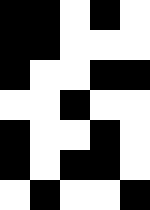[["black", "black", "white", "black", "white"], ["black", "black", "white", "white", "white"], ["black", "white", "white", "black", "black"], ["white", "white", "black", "white", "white"], ["black", "white", "white", "black", "white"], ["black", "white", "black", "black", "white"], ["white", "black", "white", "white", "black"]]